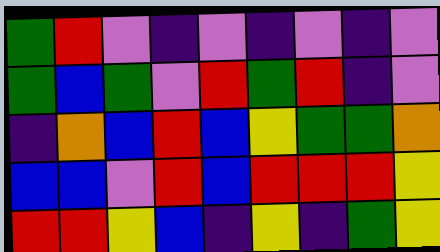[["green", "red", "violet", "indigo", "violet", "indigo", "violet", "indigo", "violet"], ["green", "blue", "green", "violet", "red", "green", "red", "indigo", "violet"], ["indigo", "orange", "blue", "red", "blue", "yellow", "green", "green", "orange"], ["blue", "blue", "violet", "red", "blue", "red", "red", "red", "yellow"], ["red", "red", "yellow", "blue", "indigo", "yellow", "indigo", "green", "yellow"]]